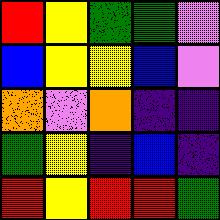[["red", "yellow", "green", "green", "violet"], ["blue", "yellow", "yellow", "blue", "violet"], ["orange", "violet", "orange", "indigo", "indigo"], ["green", "yellow", "indigo", "blue", "indigo"], ["red", "yellow", "red", "red", "green"]]